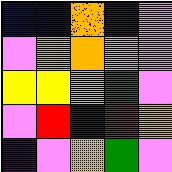[["blue", "blue", "orange", "indigo", "violet"], ["violet", "orange", "orange", "violet", "violet"], ["yellow", "yellow", "orange", "green", "violet"], ["violet", "red", "indigo", "red", "orange"], ["indigo", "violet", "orange", "green", "violet"]]